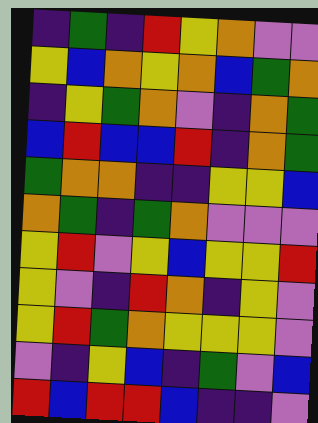[["indigo", "green", "indigo", "red", "yellow", "orange", "violet", "violet"], ["yellow", "blue", "orange", "yellow", "orange", "blue", "green", "orange"], ["indigo", "yellow", "green", "orange", "violet", "indigo", "orange", "green"], ["blue", "red", "blue", "blue", "red", "indigo", "orange", "green"], ["green", "orange", "orange", "indigo", "indigo", "yellow", "yellow", "blue"], ["orange", "green", "indigo", "green", "orange", "violet", "violet", "violet"], ["yellow", "red", "violet", "yellow", "blue", "yellow", "yellow", "red"], ["yellow", "violet", "indigo", "red", "orange", "indigo", "yellow", "violet"], ["yellow", "red", "green", "orange", "yellow", "yellow", "yellow", "violet"], ["violet", "indigo", "yellow", "blue", "indigo", "green", "violet", "blue"], ["red", "blue", "red", "red", "blue", "indigo", "indigo", "violet"]]